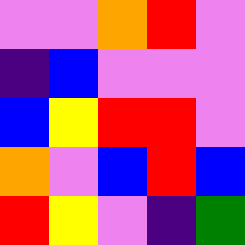[["violet", "violet", "orange", "red", "violet"], ["indigo", "blue", "violet", "violet", "violet"], ["blue", "yellow", "red", "red", "violet"], ["orange", "violet", "blue", "red", "blue"], ["red", "yellow", "violet", "indigo", "green"]]